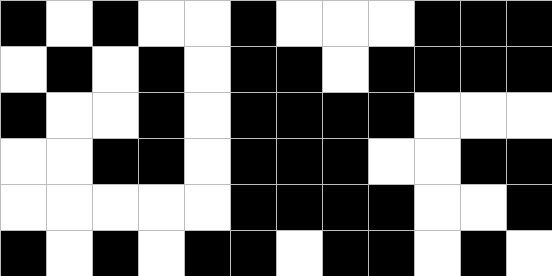[["black", "white", "black", "white", "white", "black", "white", "white", "white", "black", "black", "black"], ["white", "black", "white", "black", "white", "black", "black", "white", "black", "black", "black", "black"], ["black", "white", "white", "black", "white", "black", "black", "black", "black", "white", "white", "white"], ["white", "white", "black", "black", "white", "black", "black", "black", "white", "white", "black", "black"], ["white", "white", "white", "white", "white", "black", "black", "black", "black", "white", "white", "black"], ["black", "white", "black", "white", "black", "black", "white", "black", "black", "white", "black", "white"]]